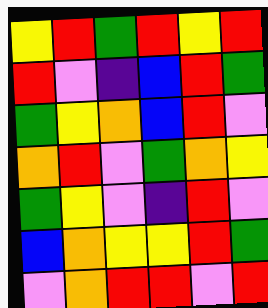[["yellow", "red", "green", "red", "yellow", "red"], ["red", "violet", "indigo", "blue", "red", "green"], ["green", "yellow", "orange", "blue", "red", "violet"], ["orange", "red", "violet", "green", "orange", "yellow"], ["green", "yellow", "violet", "indigo", "red", "violet"], ["blue", "orange", "yellow", "yellow", "red", "green"], ["violet", "orange", "red", "red", "violet", "red"]]